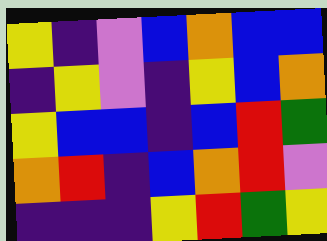[["yellow", "indigo", "violet", "blue", "orange", "blue", "blue"], ["indigo", "yellow", "violet", "indigo", "yellow", "blue", "orange"], ["yellow", "blue", "blue", "indigo", "blue", "red", "green"], ["orange", "red", "indigo", "blue", "orange", "red", "violet"], ["indigo", "indigo", "indigo", "yellow", "red", "green", "yellow"]]